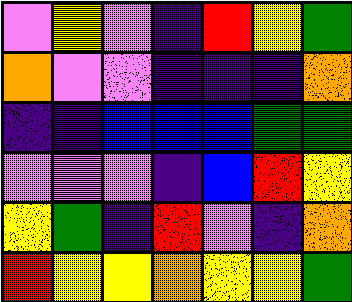[["violet", "yellow", "violet", "indigo", "red", "yellow", "green"], ["orange", "violet", "violet", "indigo", "indigo", "indigo", "orange"], ["indigo", "indigo", "blue", "blue", "blue", "green", "green"], ["violet", "violet", "violet", "indigo", "blue", "red", "yellow"], ["yellow", "green", "indigo", "red", "violet", "indigo", "orange"], ["red", "yellow", "yellow", "orange", "yellow", "yellow", "green"]]